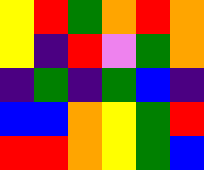[["yellow", "red", "green", "orange", "red", "orange"], ["yellow", "indigo", "red", "violet", "green", "orange"], ["indigo", "green", "indigo", "green", "blue", "indigo"], ["blue", "blue", "orange", "yellow", "green", "red"], ["red", "red", "orange", "yellow", "green", "blue"]]